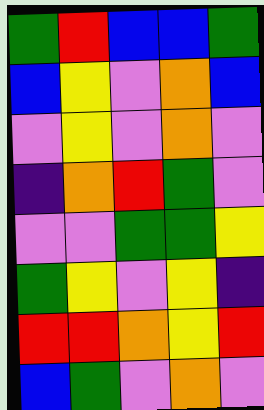[["green", "red", "blue", "blue", "green"], ["blue", "yellow", "violet", "orange", "blue"], ["violet", "yellow", "violet", "orange", "violet"], ["indigo", "orange", "red", "green", "violet"], ["violet", "violet", "green", "green", "yellow"], ["green", "yellow", "violet", "yellow", "indigo"], ["red", "red", "orange", "yellow", "red"], ["blue", "green", "violet", "orange", "violet"]]